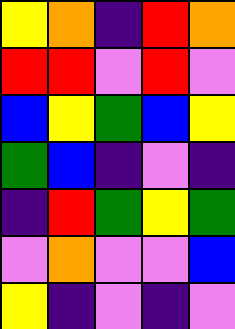[["yellow", "orange", "indigo", "red", "orange"], ["red", "red", "violet", "red", "violet"], ["blue", "yellow", "green", "blue", "yellow"], ["green", "blue", "indigo", "violet", "indigo"], ["indigo", "red", "green", "yellow", "green"], ["violet", "orange", "violet", "violet", "blue"], ["yellow", "indigo", "violet", "indigo", "violet"]]